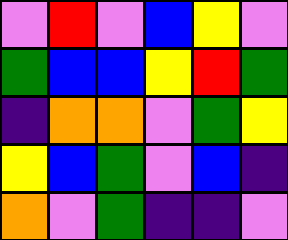[["violet", "red", "violet", "blue", "yellow", "violet"], ["green", "blue", "blue", "yellow", "red", "green"], ["indigo", "orange", "orange", "violet", "green", "yellow"], ["yellow", "blue", "green", "violet", "blue", "indigo"], ["orange", "violet", "green", "indigo", "indigo", "violet"]]